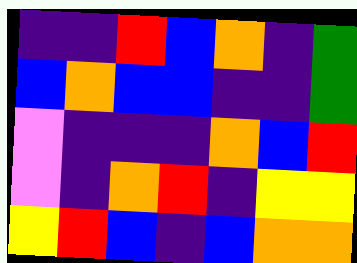[["indigo", "indigo", "red", "blue", "orange", "indigo", "green"], ["blue", "orange", "blue", "blue", "indigo", "indigo", "green"], ["violet", "indigo", "indigo", "indigo", "orange", "blue", "red"], ["violet", "indigo", "orange", "red", "indigo", "yellow", "yellow"], ["yellow", "red", "blue", "indigo", "blue", "orange", "orange"]]